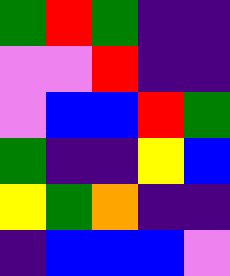[["green", "red", "green", "indigo", "indigo"], ["violet", "violet", "red", "indigo", "indigo"], ["violet", "blue", "blue", "red", "green"], ["green", "indigo", "indigo", "yellow", "blue"], ["yellow", "green", "orange", "indigo", "indigo"], ["indigo", "blue", "blue", "blue", "violet"]]